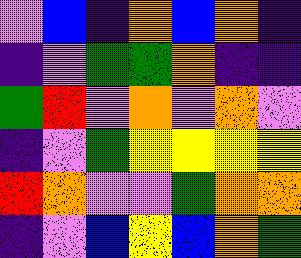[["violet", "blue", "indigo", "orange", "blue", "orange", "indigo"], ["indigo", "violet", "green", "green", "orange", "indigo", "indigo"], ["green", "red", "violet", "orange", "violet", "orange", "violet"], ["indigo", "violet", "green", "yellow", "yellow", "yellow", "yellow"], ["red", "orange", "violet", "violet", "green", "orange", "orange"], ["indigo", "violet", "blue", "yellow", "blue", "orange", "green"]]